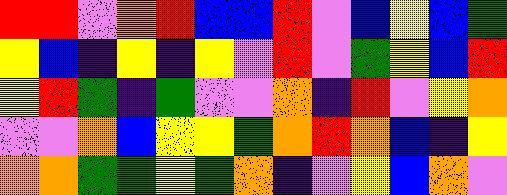[["red", "red", "violet", "orange", "red", "blue", "blue", "red", "violet", "blue", "yellow", "blue", "green"], ["yellow", "blue", "indigo", "yellow", "indigo", "yellow", "violet", "red", "violet", "green", "yellow", "blue", "red"], ["yellow", "red", "green", "indigo", "green", "violet", "violet", "orange", "indigo", "red", "violet", "yellow", "orange"], ["violet", "violet", "orange", "blue", "yellow", "yellow", "green", "orange", "red", "orange", "blue", "indigo", "yellow"], ["orange", "orange", "green", "green", "yellow", "green", "orange", "indigo", "violet", "yellow", "blue", "orange", "violet"]]